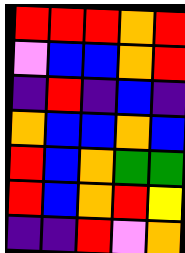[["red", "red", "red", "orange", "red"], ["violet", "blue", "blue", "orange", "red"], ["indigo", "red", "indigo", "blue", "indigo"], ["orange", "blue", "blue", "orange", "blue"], ["red", "blue", "orange", "green", "green"], ["red", "blue", "orange", "red", "yellow"], ["indigo", "indigo", "red", "violet", "orange"]]